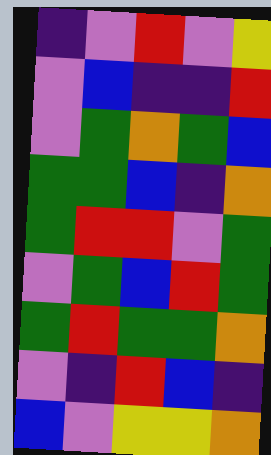[["indigo", "violet", "red", "violet", "yellow"], ["violet", "blue", "indigo", "indigo", "red"], ["violet", "green", "orange", "green", "blue"], ["green", "green", "blue", "indigo", "orange"], ["green", "red", "red", "violet", "green"], ["violet", "green", "blue", "red", "green"], ["green", "red", "green", "green", "orange"], ["violet", "indigo", "red", "blue", "indigo"], ["blue", "violet", "yellow", "yellow", "orange"]]